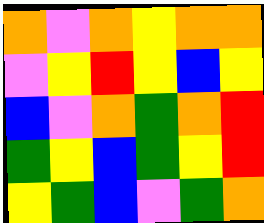[["orange", "violet", "orange", "yellow", "orange", "orange"], ["violet", "yellow", "red", "yellow", "blue", "yellow"], ["blue", "violet", "orange", "green", "orange", "red"], ["green", "yellow", "blue", "green", "yellow", "red"], ["yellow", "green", "blue", "violet", "green", "orange"]]